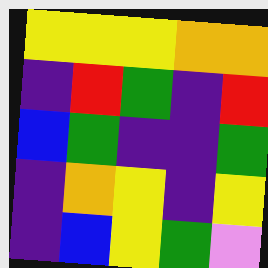[["yellow", "yellow", "yellow", "orange", "orange"], ["indigo", "red", "green", "indigo", "red"], ["blue", "green", "indigo", "indigo", "green"], ["indigo", "orange", "yellow", "indigo", "yellow"], ["indigo", "blue", "yellow", "green", "violet"]]